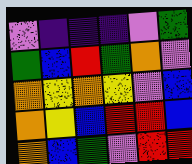[["violet", "indigo", "indigo", "indigo", "violet", "green"], ["green", "blue", "red", "green", "orange", "violet"], ["orange", "yellow", "orange", "yellow", "violet", "blue"], ["orange", "yellow", "blue", "red", "red", "blue"], ["orange", "blue", "green", "violet", "red", "red"]]